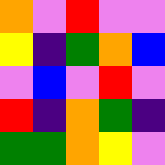[["orange", "violet", "red", "violet", "violet"], ["yellow", "indigo", "green", "orange", "blue"], ["violet", "blue", "violet", "red", "violet"], ["red", "indigo", "orange", "green", "indigo"], ["green", "green", "orange", "yellow", "violet"]]